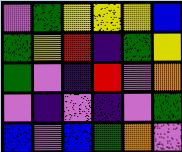[["violet", "green", "yellow", "yellow", "yellow", "blue"], ["green", "yellow", "red", "indigo", "green", "yellow"], ["green", "violet", "indigo", "red", "violet", "orange"], ["violet", "indigo", "violet", "indigo", "violet", "green"], ["blue", "violet", "blue", "green", "orange", "violet"]]